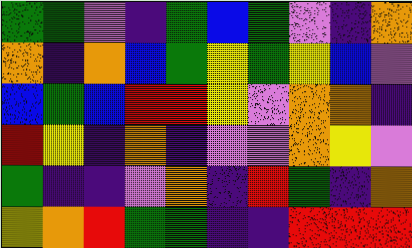[["green", "green", "violet", "indigo", "green", "blue", "green", "violet", "indigo", "orange"], ["orange", "indigo", "orange", "blue", "green", "yellow", "green", "yellow", "blue", "violet"], ["blue", "green", "blue", "red", "red", "yellow", "violet", "orange", "orange", "indigo"], ["red", "yellow", "indigo", "orange", "indigo", "violet", "violet", "orange", "yellow", "violet"], ["green", "indigo", "indigo", "violet", "orange", "indigo", "red", "green", "indigo", "orange"], ["yellow", "orange", "red", "green", "green", "indigo", "indigo", "red", "red", "red"]]